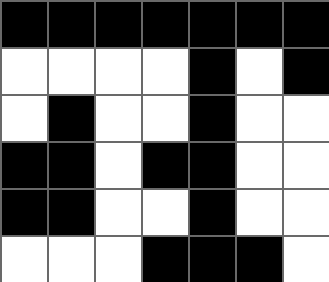[["black", "black", "black", "black", "black", "black", "black"], ["white", "white", "white", "white", "black", "white", "black"], ["white", "black", "white", "white", "black", "white", "white"], ["black", "black", "white", "black", "black", "white", "white"], ["black", "black", "white", "white", "black", "white", "white"], ["white", "white", "white", "black", "black", "black", "white"]]